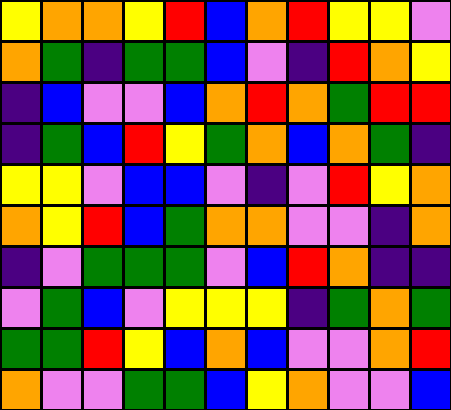[["yellow", "orange", "orange", "yellow", "red", "blue", "orange", "red", "yellow", "yellow", "violet"], ["orange", "green", "indigo", "green", "green", "blue", "violet", "indigo", "red", "orange", "yellow"], ["indigo", "blue", "violet", "violet", "blue", "orange", "red", "orange", "green", "red", "red"], ["indigo", "green", "blue", "red", "yellow", "green", "orange", "blue", "orange", "green", "indigo"], ["yellow", "yellow", "violet", "blue", "blue", "violet", "indigo", "violet", "red", "yellow", "orange"], ["orange", "yellow", "red", "blue", "green", "orange", "orange", "violet", "violet", "indigo", "orange"], ["indigo", "violet", "green", "green", "green", "violet", "blue", "red", "orange", "indigo", "indigo"], ["violet", "green", "blue", "violet", "yellow", "yellow", "yellow", "indigo", "green", "orange", "green"], ["green", "green", "red", "yellow", "blue", "orange", "blue", "violet", "violet", "orange", "red"], ["orange", "violet", "violet", "green", "green", "blue", "yellow", "orange", "violet", "violet", "blue"]]